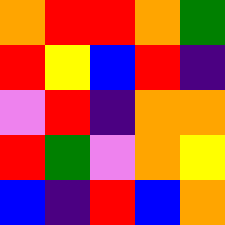[["orange", "red", "red", "orange", "green"], ["red", "yellow", "blue", "red", "indigo"], ["violet", "red", "indigo", "orange", "orange"], ["red", "green", "violet", "orange", "yellow"], ["blue", "indigo", "red", "blue", "orange"]]